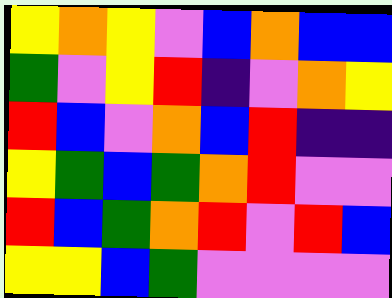[["yellow", "orange", "yellow", "violet", "blue", "orange", "blue", "blue"], ["green", "violet", "yellow", "red", "indigo", "violet", "orange", "yellow"], ["red", "blue", "violet", "orange", "blue", "red", "indigo", "indigo"], ["yellow", "green", "blue", "green", "orange", "red", "violet", "violet"], ["red", "blue", "green", "orange", "red", "violet", "red", "blue"], ["yellow", "yellow", "blue", "green", "violet", "violet", "violet", "violet"]]